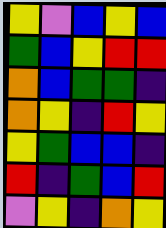[["yellow", "violet", "blue", "yellow", "blue"], ["green", "blue", "yellow", "red", "red"], ["orange", "blue", "green", "green", "indigo"], ["orange", "yellow", "indigo", "red", "yellow"], ["yellow", "green", "blue", "blue", "indigo"], ["red", "indigo", "green", "blue", "red"], ["violet", "yellow", "indigo", "orange", "yellow"]]